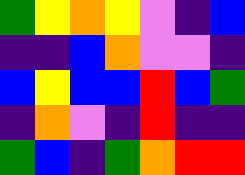[["green", "yellow", "orange", "yellow", "violet", "indigo", "blue"], ["indigo", "indigo", "blue", "orange", "violet", "violet", "indigo"], ["blue", "yellow", "blue", "blue", "red", "blue", "green"], ["indigo", "orange", "violet", "indigo", "red", "indigo", "indigo"], ["green", "blue", "indigo", "green", "orange", "red", "red"]]